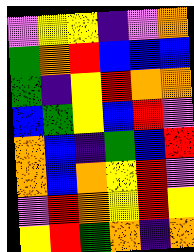[["violet", "yellow", "yellow", "indigo", "violet", "orange"], ["green", "orange", "red", "blue", "blue", "blue"], ["green", "indigo", "yellow", "red", "orange", "orange"], ["blue", "green", "yellow", "blue", "red", "violet"], ["orange", "blue", "indigo", "green", "blue", "red"], ["orange", "blue", "orange", "yellow", "red", "violet"], ["violet", "red", "orange", "yellow", "red", "yellow"], ["yellow", "red", "green", "orange", "indigo", "orange"]]